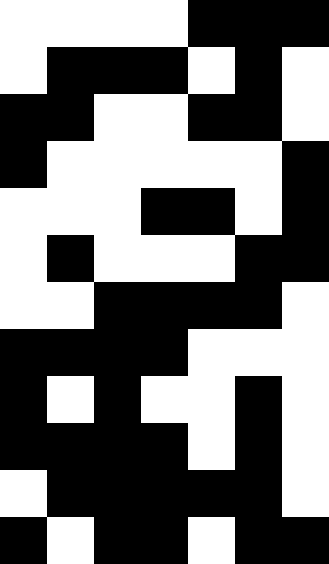[["white", "white", "white", "white", "black", "black", "black"], ["white", "black", "black", "black", "white", "black", "white"], ["black", "black", "white", "white", "black", "black", "white"], ["black", "white", "white", "white", "white", "white", "black"], ["white", "white", "white", "black", "black", "white", "black"], ["white", "black", "white", "white", "white", "black", "black"], ["white", "white", "black", "black", "black", "black", "white"], ["black", "black", "black", "black", "white", "white", "white"], ["black", "white", "black", "white", "white", "black", "white"], ["black", "black", "black", "black", "white", "black", "white"], ["white", "black", "black", "black", "black", "black", "white"], ["black", "white", "black", "black", "white", "black", "black"]]